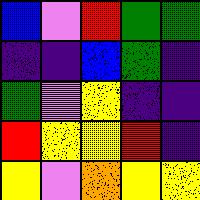[["blue", "violet", "red", "green", "green"], ["indigo", "indigo", "blue", "green", "indigo"], ["green", "violet", "yellow", "indigo", "indigo"], ["red", "yellow", "yellow", "red", "indigo"], ["yellow", "violet", "orange", "yellow", "yellow"]]